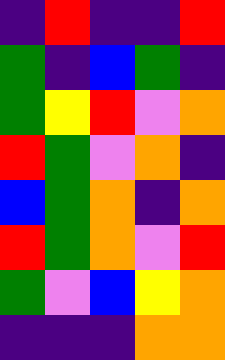[["indigo", "red", "indigo", "indigo", "red"], ["green", "indigo", "blue", "green", "indigo"], ["green", "yellow", "red", "violet", "orange"], ["red", "green", "violet", "orange", "indigo"], ["blue", "green", "orange", "indigo", "orange"], ["red", "green", "orange", "violet", "red"], ["green", "violet", "blue", "yellow", "orange"], ["indigo", "indigo", "indigo", "orange", "orange"]]